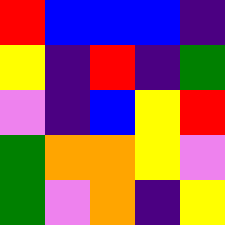[["red", "blue", "blue", "blue", "indigo"], ["yellow", "indigo", "red", "indigo", "green"], ["violet", "indigo", "blue", "yellow", "red"], ["green", "orange", "orange", "yellow", "violet"], ["green", "violet", "orange", "indigo", "yellow"]]